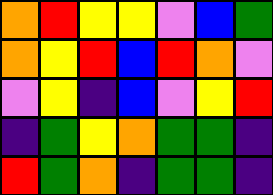[["orange", "red", "yellow", "yellow", "violet", "blue", "green"], ["orange", "yellow", "red", "blue", "red", "orange", "violet"], ["violet", "yellow", "indigo", "blue", "violet", "yellow", "red"], ["indigo", "green", "yellow", "orange", "green", "green", "indigo"], ["red", "green", "orange", "indigo", "green", "green", "indigo"]]